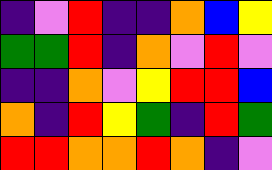[["indigo", "violet", "red", "indigo", "indigo", "orange", "blue", "yellow"], ["green", "green", "red", "indigo", "orange", "violet", "red", "violet"], ["indigo", "indigo", "orange", "violet", "yellow", "red", "red", "blue"], ["orange", "indigo", "red", "yellow", "green", "indigo", "red", "green"], ["red", "red", "orange", "orange", "red", "orange", "indigo", "violet"]]